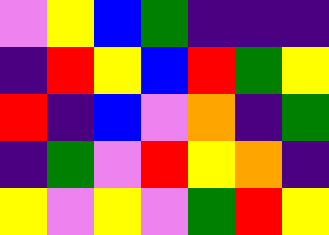[["violet", "yellow", "blue", "green", "indigo", "indigo", "indigo"], ["indigo", "red", "yellow", "blue", "red", "green", "yellow"], ["red", "indigo", "blue", "violet", "orange", "indigo", "green"], ["indigo", "green", "violet", "red", "yellow", "orange", "indigo"], ["yellow", "violet", "yellow", "violet", "green", "red", "yellow"]]